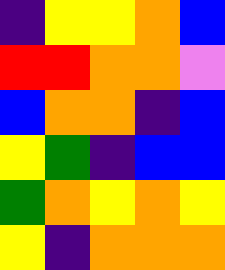[["indigo", "yellow", "yellow", "orange", "blue"], ["red", "red", "orange", "orange", "violet"], ["blue", "orange", "orange", "indigo", "blue"], ["yellow", "green", "indigo", "blue", "blue"], ["green", "orange", "yellow", "orange", "yellow"], ["yellow", "indigo", "orange", "orange", "orange"]]